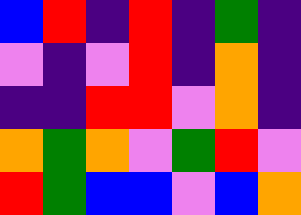[["blue", "red", "indigo", "red", "indigo", "green", "indigo"], ["violet", "indigo", "violet", "red", "indigo", "orange", "indigo"], ["indigo", "indigo", "red", "red", "violet", "orange", "indigo"], ["orange", "green", "orange", "violet", "green", "red", "violet"], ["red", "green", "blue", "blue", "violet", "blue", "orange"]]